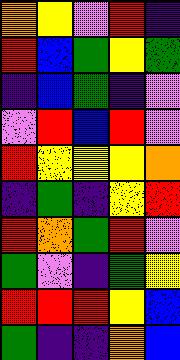[["orange", "yellow", "violet", "red", "indigo"], ["red", "blue", "green", "yellow", "green"], ["indigo", "blue", "green", "indigo", "violet"], ["violet", "red", "blue", "red", "violet"], ["red", "yellow", "yellow", "yellow", "orange"], ["indigo", "green", "indigo", "yellow", "red"], ["red", "orange", "green", "red", "violet"], ["green", "violet", "indigo", "green", "yellow"], ["red", "red", "red", "yellow", "blue"], ["green", "indigo", "indigo", "orange", "blue"]]